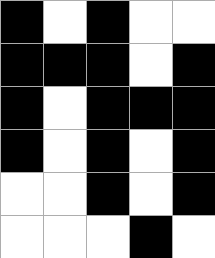[["black", "white", "black", "white", "white"], ["black", "black", "black", "white", "black"], ["black", "white", "black", "black", "black"], ["black", "white", "black", "white", "black"], ["white", "white", "black", "white", "black"], ["white", "white", "white", "black", "white"]]